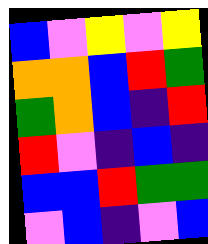[["blue", "violet", "yellow", "violet", "yellow"], ["orange", "orange", "blue", "red", "green"], ["green", "orange", "blue", "indigo", "red"], ["red", "violet", "indigo", "blue", "indigo"], ["blue", "blue", "red", "green", "green"], ["violet", "blue", "indigo", "violet", "blue"]]